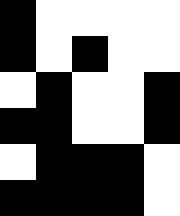[["black", "white", "white", "white", "white"], ["black", "white", "black", "white", "white"], ["white", "black", "white", "white", "black"], ["black", "black", "white", "white", "black"], ["white", "black", "black", "black", "white"], ["black", "black", "black", "black", "white"]]